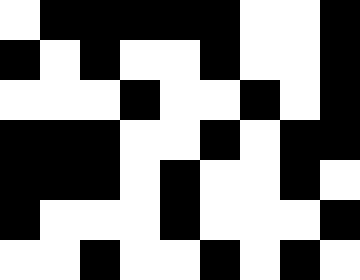[["white", "black", "black", "black", "black", "black", "white", "white", "black"], ["black", "white", "black", "white", "white", "black", "white", "white", "black"], ["white", "white", "white", "black", "white", "white", "black", "white", "black"], ["black", "black", "black", "white", "white", "black", "white", "black", "black"], ["black", "black", "black", "white", "black", "white", "white", "black", "white"], ["black", "white", "white", "white", "black", "white", "white", "white", "black"], ["white", "white", "black", "white", "white", "black", "white", "black", "white"]]